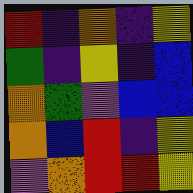[["red", "indigo", "orange", "indigo", "yellow"], ["green", "indigo", "yellow", "indigo", "blue"], ["orange", "green", "violet", "blue", "blue"], ["orange", "blue", "red", "indigo", "yellow"], ["violet", "orange", "red", "red", "yellow"]]